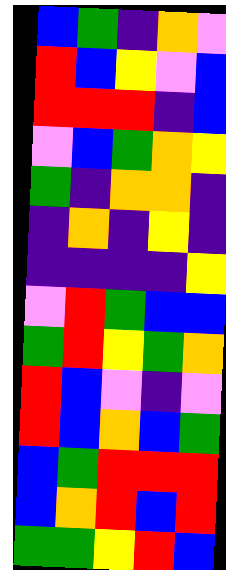[["blue", "green", "indigo", "orange", "violet"], ["red", "blue", "yellow", "violet", "blue"], ["red", "red", "red", "indigo", "blue"], ["violet", "blue", "green", "orange", "yellow"], ["green", "indigo", "orange", "orange", "indigo"], ["indigo", "orange", "indigo", "yellow", "indigo"], ["indigo", "indigo", "indigo", "indigo", "yellow"], ["violet", "red", "green", "blue", "blue"], ["green", "red", "yellow", "green", "orange"], ["red", "blue", "violet", "indigo", "violet"], ["red", "blue", "orange", "blue", "green"], ["blue", "green", "red", "red", "red"], ["blue", "orange", "red", "blue", "red"], ["green", "green", "yellow", "red", "blue"]]